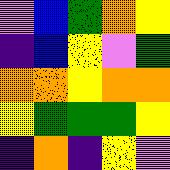[["violet", "blue", "green", "orange", "yellow"], ["indigo", "blue", "yellow", "violet", "green"], ["orange", "orange", "yellow", "orange", "orange"], ["yellow", "green", "green", "green", "yellow"], ["indigo", "orange", "indigo", "yellow", "violet"]]